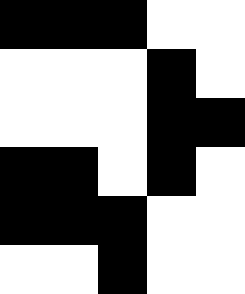[["black", "black", "black", "white", "white"], ["white", "white", "white", "black", "white"], ["white", "white", "white", "black", "black"], ["black", "black", "white", "black", "white"], ["black", "black", "black", "white", "white"], ["white", "white", "black", "white", "white"]]